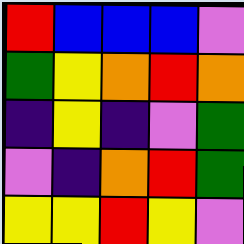[["red", "blue", "blue", "blue", "violet"], ["green", "yellow", "orange", "red", "orange"], ["indigo", "yellow", "indigo", "violet", "green"], ["violet", "indigo", "orange", "red", "green"], ["yellow", "yellow", "red", "yellow", "violet"]]